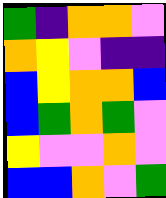[["green", "indigo", "orange", "orange", "violet"], ["orange", "yellow", "violet", "indigo", "indigo"], ["blue", "yellow", "orange", "orange", "blue"], ["blue", "green", "orange", "green", "violet"], ["yellow", "violet", "violet", "orange", "violet"], ["blue", "blue", "orange", "violet", "green"]]